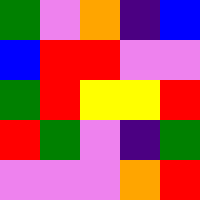[["green", "violet", "orange", "indigo", "blue"], ["blue", "red", "red", "violet", "violet"], ["green", "red", "yellow", "yellow", "red"], ["red", "green", "violet", "indigo", "green"], ["violet", "violet", "violet", "orange", "red"]]